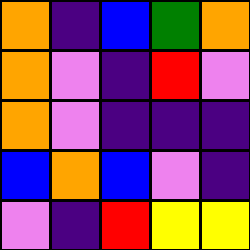[["orange", "indigo", "blue", "green", "orange"], ["orange", "violet", "indigo", "red", "violet"], ["orange", "violet", "indigo", "indigo", "indigo"], ["blue", "orange", "blue", "violet", "indigo"], ["violet", "indigo", "red", "yellow", "yellow"]]